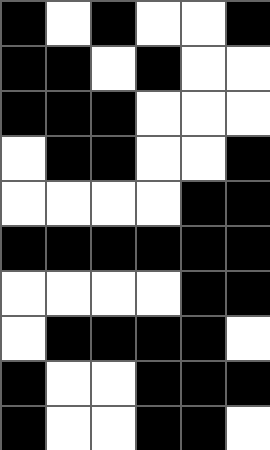[["black", "white", "black", "white", "white", "black"], ["black", "black", "white", "black", "white", "white"], ["black", "black", "black", "white", "white", "white"], ["white", "black", "black", "white", "white", "black"], ["white", "white", "white", "white", "black", "black"], ["black", "black", "black", "black", "black", "black"], ["white", "white", "white", "white", "black", "black"], ["white", "black", "black", "black", "black", "white"], ["black", "white", "white", "black", "black", "black"], ["black", "white", "white", "black", "black", "white"]]